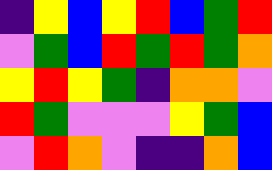[["indigo", "yellow", "blue", "yellow", "red", "blue", "green", "red"], ["violet", "green", "blue", "red", "green", "red", "green", "orange"], ["yellow", "red", "yellow", "green", "indigo", "orange", "orange", "violet"], ["red", "green", "violet", "violet", "violet", "yellow", "green", "blue"], ["violet", "red", "orange", "violet", "indigo", "indigo", "orange", "blue"]]